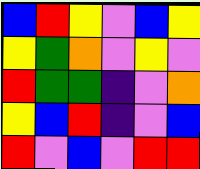[["blue", "red", "yellow", "violet", "blue", "yellow"], ["yellow", "green", "orange", "violet", "yellow", "violet"], ["red", "green", "green", "indigo", "violet", "orange"], ["yellow", "blue", "red", "indigo", "violet", "blue"], ["red", "violet", "blue", "violet", "red", "red"]]